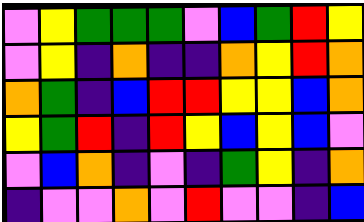[["violet", "yellow", "green", "green", "green", "violet", "blue", "green", "red", "yellow"], ["violet", "yellow", "indigo", "orange", "indigo", "indigo", "orange", "yellow", "red", "orange"], ["orange", "green", "indigo", "blue", "red", "red", "yellow", "yellow", "blue", "orange"], ["yellow", "green", "red", "indigo", "red", "yellow", "blue", "yellow", "blue", "violet"], ["violet", "blue", "orange", "indigo", "violet", "indigo", "green", "yellow", "indigo", "orange"], ["indigo", "violet", "violet", "orange", "violet", "red", "violet", "violet", "indigo", "blue"]]